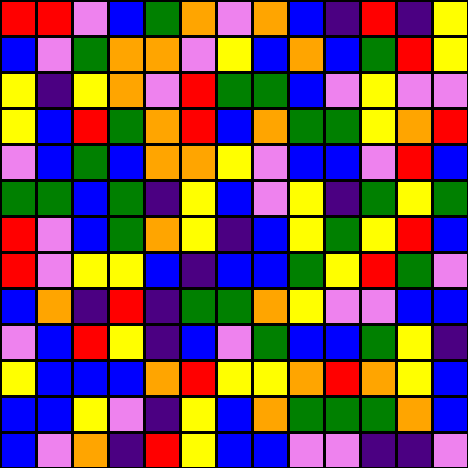[["red", "red", "violet", "blue", "green", "orange", "violet", "orange", "blue", "indigo", "red", "indigo", "yellow"], ["blue", "violet", "green", "orange", "orange", "violet", "yellow", "blue", "orange", "blue", "green", "red", "yellow"], ["yellow", "indigo", "yellow", "orange", "violet", "red", "green", "green", "blue", "violet", "yellow", "violet", "violet"], ["yellow", "blue", "red", "green", "orange", "red", "blue", "orange", "green", "green", "yellow", "orange", "red"], ["violet", "blue", "green", "blue", "orange", "orange", "yellow", "violet", "blue", "blue", "violet", "red", "blue"], ["green", "green", "blue", "green", "indigo", "yellow", "blue", "violet", "yellow", "indigo", "green", "yellow", "green"], ["red", "violet", "blue", "green", "orange", "yellow", "indigo", "blue", "yellow", "green", "yellow", "red", "blue"], ["red", "violet", "yellow", "yellow", "blue", "indigo", "blue", "blue", "green", "yellow", "red", "green", "violet"], ["blue", "orange", "indigo", "red", "indigo", "green", "green", "orange", "yellow", "violet", "violet", "blue", "blue"], ["violet", "blue", "red", "yellow", "indigo", "blue", "violet", "green", "blue", "blue", "green", "yellow", "indigo"], ["yellow", "blue", "blue", "blue", "orange", "red", "yellow", "yellow", "orange", "red", "orange", "yellow", "blue"], ["blue", "blue", "yellow", "violet", "indigo", "yellow", "blue", "orange", "green", "green", "green", "orange", "blue"], ["blue", "violet", "orange", "indigo", "red", "yellow", "blue", "blue", "violet", "violet", "indigo", "indigo", "violet"]]